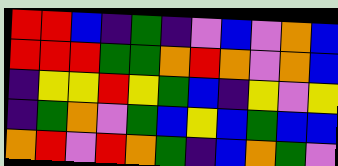[["red", "red", "blue", "indigo", "green", "indigo", "violet", "blue", "violet", "orange", "blue"], ["red", "red", "red", "green", "green", "orange", "red", "orange", "violet", "orange", "blue"], ["indigo", "yellow", "yellow", "red", "yellow", "green", "blue", "indigo", "yellow", "violet", "yellow"], ["indigo", "green", "orange", "violet", "green", "blue", "yellow", "blue", "green", "blue", "blue"], ["orange", "red", "violet", "red", "orange", "green", "indigo", "blue", "orange", "green", "violet"]]